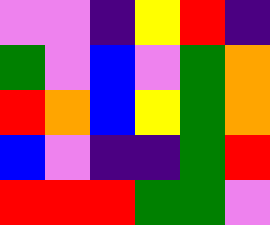[["violet", "violet", "indigo", "yellow", "red", "indigo"], ["green", "violet", "blue", "violet", "green", "orange"], ["red", "orange", "blue", "yellow", "green", "orange"], ["blue", "violet", "indigo", "indigo", "green", "red"], ["red", "red", "red", "green", "green", "violet"]]